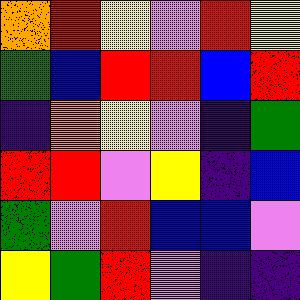[["orange", "red", "yellow", "violet", "red", "yellow"], ["green", "blue", "red", "red", "blue", "red"], ["indigo", "orange", "yellow", "violet", "indigo", "green"], ["red", "red", "violet", "yellow", "indigo", "blue"], ["green", "violet", "red", "blue", "blue", "violet"], ["yellow", "green", "red", "violet", "indigo", "indigo"]]